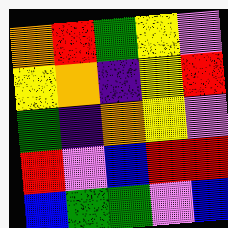[["orange", "red", "green", "yellow", "violet"], ["yellow", "orange", "indigo", "yellow", "red"], ["green", "indigo", "orange", "yellow", "violet"], ["red", "violet", "blue", "red", "red"], ["blue", "green", "green", "violet", "blue"]]